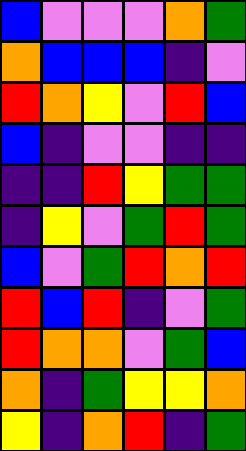[["blue", "violet", "violet", "violet", "orange", "green"], ["orange", "blue", "blue", "blue", "indigo", "violet"], ["red", "orange", "yellow", "violet", "red", "blue"], ["blue", "indigo", "violet", "violet", "indigo", "indigo"], ["indigo", "indigo", "red", "yellow", "green", "green"], ["indigo", "yellow", "violet", "green", "red", "green"], ["blue", "violet", "green", "red", "orange", "red"], ["red", "blue", "red", "indigo", "violet", "green"], ["red", "orange", "orange", "violet", "green", "blue"], ["orange", "indigo", "green", "yellow", "yellow", "orange"], ["yellow", "indigo", "orange", "red", "indigo", "green"]]